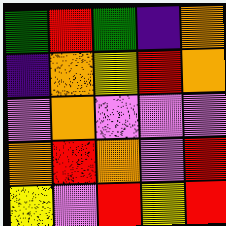[["green", "red", "green", "indigo", "orange"], ["indigo", "orange", "yellow", "red", "orange"], ["violet", "orange", "violet", "violet", "violet"], ["orange", "red", "orange", "violet", "red"], ["yellow", "violet", "red", "yellow", "red"]]